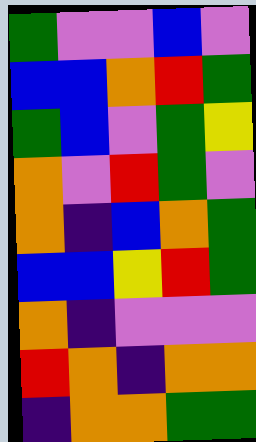[["green", "violet", "violet", "blue", "violet"], ["blue", "blue", "orange", "red", "green"], ["green", "blue", "violet", "green", "yellow"], ["orange", "violet", "red", "green", "violet"], ["orange", "indigo", "blue", "orange", "green"], ["blue", "blue", "yellow", "red", "green"], ["orange", "indigo", "violet", "violet", "violet"], ["red", "orange", "indigo", "orange", "orange"], ["indigo", "orange", "orange", "green", "green"]]